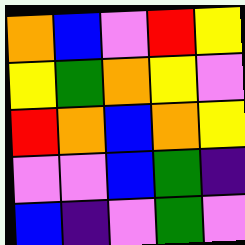[["orange", "blue", "violet", "red", "yellow"], ["yellow", "green", "orange", "yellow", "violet"], ["red", "orange", "blue", "orange", "yellow"], ["violet", "violet", "blue", "green", "indigo"], ["blue", "indigo", "violet", "green", "violet"]]